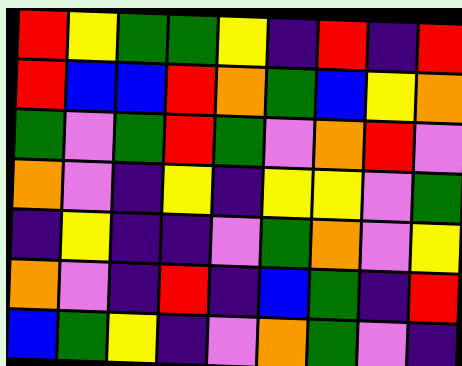[["red", "yellow", "green", "green", "yellow", "indigo", "red", "indigo", "red"], ["red", "blue", "blue", "red", "orange", "green", "blue", "yellow", "orange"], ["green", "violet", "green", "red", "green", "violet", "orange", "red", "violet"], ["orange", "violet", "indigo", "yellow", "indigo", "yellow", "yellow", "violet", "green"], ["indigo", "yellow", "indigo", "indigo", "violet", "green", "orange", "violet", "yellow"], ["orange", "violet", "indigo", "red", "indigo", "blue", "green", "indigo", "red"], ["blue", "green", "yellow", "indigo", "violet", "orange", "green", "violet", "indigo"]]